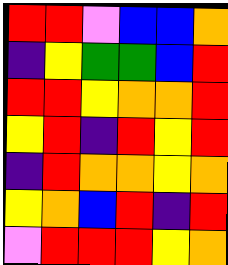[["red", "red", "violet", "blue", "blue", "orange"], ["indigo", "yellow", "green", "green", "blue", "red"], ["red", "red", "yellow", "orange", "orange", "red"], ["yellow", "red", "indigo", "red", "yellow", "red"], ["indigo", "red", "orange", "orange", "yellow", "orange"], ["yellow", "orange", "blue", "red", "indigo", "red"], ["violet", "red", "red", "red", "yellow", "orange"]]